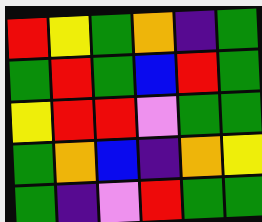[["red", "yellow", "green", "orange", "indigo", "green"], ["green", "red", "green", "blue", "red", "green"], ["yellow", "red", "red", "violet", "green", "green"], ["green", "orange", "blue", "indigo", "orange", "yellow"], ["green", "indigo", "violet", "red", "green", "green"]]